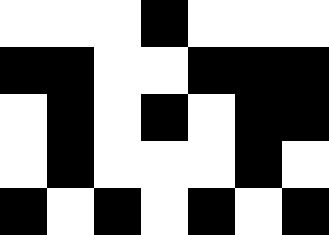[["white", "white", "white", "black", "white", "white", "white"], ["black", "black", "white", "white", "black", "black", "black"], ["white", "black", "white", "black", "white", "black", "black"], ["white", "black", "white", "white", "white", "black", "white"], ["black", "white", "black", "white", "black", "white", "black"]]